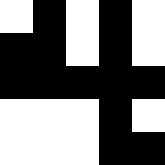[["white", "black", "white", "black", "white"], ["black", "black", "white", "black", "white"], ["black", "black", "black", "black", "black"], ["white", "white", "white", "black", "white"], ["white", "white", "white", "black", "black"]]